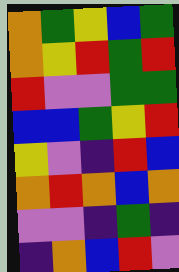[["orange", "green", "yellow", "blue", "green"], ["orange", "yellow", "red", "green", "red"], ["red", "violet", "violet", "green", "green"], ["blue", "blue", "green", "yellow", "red"], ["yellow", "violet", "indigo", "red", "blue"], ["orange", "red", "orange", "blue", "orange"], ["violet", "violet", "indigo", "green", "indigo"], ["indigo", "orange", "blue", "red", "violet"]]